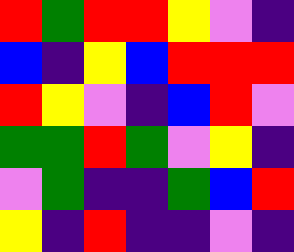[["red", "green", "red", "red", "yellow", "violet", "indigo"], ["blue", "indigo", "yellow", "blue", "red", "red", "red"], ["red", "yellow", "violet", "indigo", "blue", "red", "violet"], ["green", "green", "red", "green", "violet", "yellow", "indigo"], ["violet", "green", "indigo", "indigo", "green", "blue", "red"], ["yellow", "indigo", "red", "indigo", "indigo", "violet", "indigo"]]